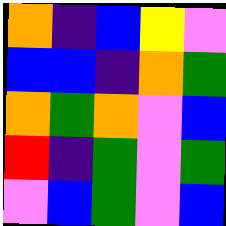[["orange", "indigo", "blue", "yellow", "violet"], ["blue", "blue", "indigo", "orange", "green"], ["orange", "green", "orange", "violet", "blue"], ["red", "indigo", "green", "violet", "green"], ["violet", "blue", "green", "violet", "blue"]]